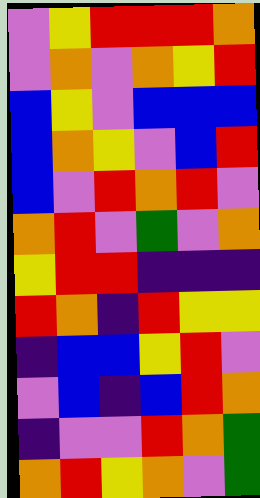[["violet", "yellow", "red", "red", "red", "orange"], ["violet", "orange", "violet", "orange", "yellow", "red"], ["blue", "yellow", "violet", "blue", "blue", "blue"], ["blue", "orange", "yellow", "violet", "blue", "red"], ["blue", "violet", "red", "orange", "red", "violet"], ["orange", "red", "violet", "green", "violet", "orange"], ["yellow", "red", "red", "indigo", "indigo", "indigo"], ["red", "orange", "indigo", "red", "yellow", "yellow"], ["indigo", "blue", "blue", "yellow", "red", "violet"], ["violet", "blue", "indigo", "blue", "red", "orange"], ["indigo", "violet", "violet", "red", "orange", "green"], ["orange", "red", "yellow", "orange", "violet", "green"]]